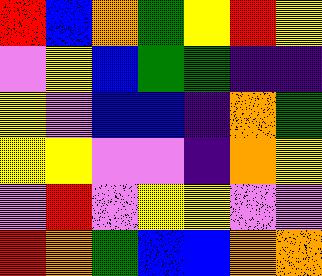[["red", "blue", "orange", "green", "yellow", "red", "yellow"], ["violet", "yellow", "blue", "green", "green", "indigo", "indigo"], ["yellow", "violet", "blue", "blue", "indigo", "orange", "green"], ["yellow", "yellow", "violet", "violet", "indigo", "orange", "yellow"], ["violet", "red", "violet", "yellow", "yellow", "violet", "violet"], ["red", "orange", "green", "blue", "blue", "orange", "orange"]]